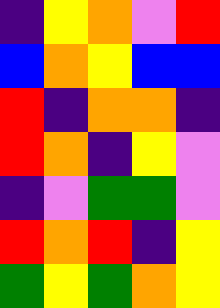[["indigo", "yellow", "orange", "violet", "red"], ["blue", "orange", "yellow", "blue", "blue"], ["red", "indigo", "orange", "orange", "indigo"], ["red", "orange", "indigo", "yellow", "violet"], ["indigo", "violet", "green", "green", "violet"], ["red", "orange", "red", "indigo", "yellow"], ["green", "yellow", "green", "orange", "yellow"]]